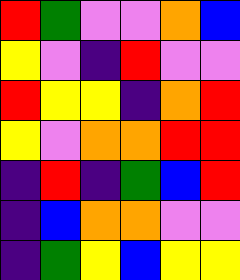[["red", "green", "violet", "violet", "orange", "blue"], ["yellow", "violet", "indigo", "red", "violet", "violet"], ["red", "yellow", "yellow", "indigo", "orange", "red"], ["yellow", "violet", "orange", "orange", "red", "red"], ["indigo", "red", "indigo", "green", "blue", "red"], ["indigo", "blue", "orange", "orange", "violet", "violet"], ["indigo", "green", "yellow", "blue", "yellow", "yellow"]]